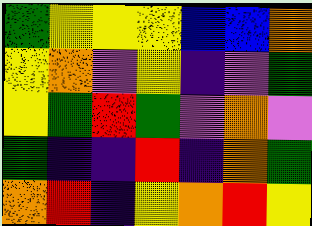[["green", "yellow", "yellow", "yellow", "blue", "blue", "orange"], ["yellow", "orange", "violet", "yellow", "indigo", "violet", "green"], ["yellow", "green", "red", "green", "violet", "orange", "violet"], ["green", "indigo", "indigo", "red", "indigo", "orange", "green"], ["orange", "red", "indigo", "yellow", "orange", "red", "yellow"]]